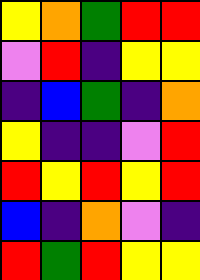[["yellow", "orange", "green", "red", "red"], ["violet", "red", "indigo", "yellow", "yellow"], ["indigo", "blue", "green", "indigo", "orange"], ["yellow", "indigo", "indigo", "violet", "red"], ["red", "yellow", "red", "yellow", "red"], ["blue", "indigo", "orange", "violet", "indigo"], ["red", "green", "red", "yellow", "yellow"]]